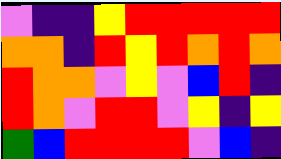[["violet", "indigo", "indigo", "yellow", "red", "red", "red", "red", "red"], ["orange", "orange", "indigo", "red", "yellow", "red", "orange", "red", "orange"], ["red", "orange", "orange", "violet", "yellow", "violet", "blue", "red", "indigo"], ["red", "orange", "violet", "red", "red", "violet", "yellow", "indigo", "yellow"], ["green", "blue", "red", "red", "red", "red", "violet", "blue", "indigo"]]